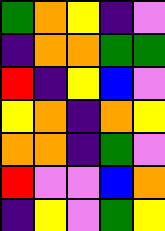[["green", "orange", "yellow", "indigo", "violet"], ["indigo", "orange", "orange", "green", "green"], ["red", "indigo", "yellow", "blue", "violet"], ["yellow", "orange", "indigo", "orange", "yellow"], ["orange", "orange", "indigo", "green", "violet"], ["red", "violet", "violet", "blue", "orange"], ["indigo", "yellow", "violet", "green", "yellow"]]